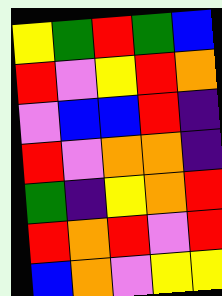[["yellow", "green", "red", "green", "blue"], ["red", "violet", "yellow", "red", "orange"], ["violet", "blue", "blue", "red", "indigo"], ["red", "violet", "orange", "orange", "indigo"], ["green", "indigo", "yellow", "orange", "red"], ["red", "orange", "red", "violet", "red"], ["blue", "orange", "violet", "yellow", "yellow"]]